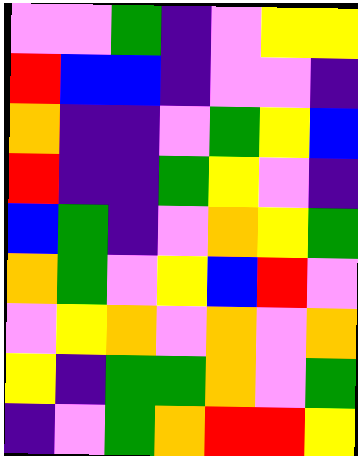[["violet", "violet", "green", "indigo", "violet", "yellow", "yellow"], ["red", "blue", "blue", "indigo", "violet", "violet", "indigo"], ["orange", "indigo", "indigo", "violet", "green", "yellow", "blue"], ["red", "indigo", "indigo", "green", "yellow", "violet", "indigo"], ["blue", "green", "indigo", "violet", "orange", "yellow", "green"], ["orange", "green", "violet", "yellow", "blue", "red", "violet"], ["violet", "yellow", "orange", "violet", "orange", "violet", "orange"], ["yellow", "indigo", "green", "green", "orange", "violet", "green"], ["indigo", "violet", "green", "orange", "red", "red", "yellow"]]